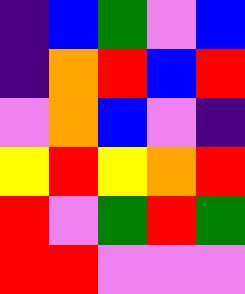[["indigo", "blue", "green", "violet", "blue"], ["indigo", "orange", "red", "blue", "red"], ["violet", "orange", "blue", "violet", "indigo"], ["yellow", "red", "yellow", "orange", "red"], ["red", "violet", "green", "red", "green"], ["red", "red", "violet", "violet", "violet"]]